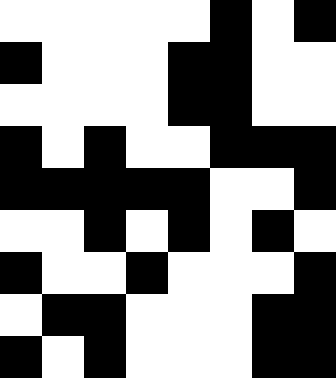[["white", "white", "white", "white", "white", "black", "white", "black"], ["black", "white", "white", "white", "black", "black", "white", "white"], ["white", "white", "white", "white", "black", "black", "white", "white"], ["black", "white", "black", "white", "white", "black", "black", "black"], ["black", "black", "black", "black", "black", "white", "white", "black"], ["white", "white", "black", "white", "black", "white", "black", "white"], ["black", "white", "white", "black", "white", "white", "white", "black"], ["white", "black", "black", "white", "white", "white", "black", "black"], ["black", "white", "black", "white", "white", "white", "black", "black"]]